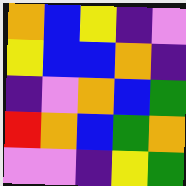[["orange", "blue", "yellow", "indigo", "violet"], ["yellow", "blue", "blue", "orange", "indigo"], ["indigo", "violet", "orange", "blue", "green"], ["red", "orange", "blue", "green", "orange"], ["violet", "violet", "indigo", "yellow", "green"]]